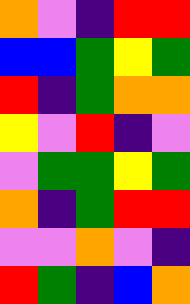[["orange", "violet", "indigo", "red", "red"], ["blue", "blue", "green", "yellow", "green"], ["red", "indigo", "green", "orange", "orange"], ["yellow", "violet", "red", "indigo", "violet"], ["violet", "green", "green", "yellow", "green"], ["orange", "indigo", "green", "red", "red"], ["violet", "violet", "orange", "violet", "indigo"], ["red", "green", "indigo", "blue", "orange"]]